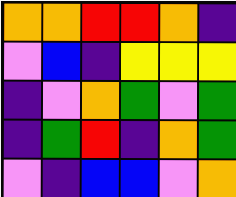[["orange", "orange", "red", "red", "orange", "indigo"], ["violet", "blue", "indigo", "yellow", "yellow", "yellow"], ["indigo", "violet", "orange", "green", "violet", "green"], ["indigo", "green", "red", "indigo", "orange", "green"], ["violet", "indigo", "blue", "blue", "violet", "orange"]]